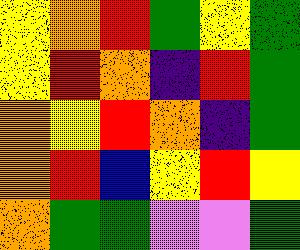[["yellow", "orange", "red", "green", "yellow", "green"], ["yellow", "red", "orange", "indigo", "red", "green"], ["orange", "yellow", "red", "orange", "indigo", "green"], ["orange", "red", "blue", "yellow", "red", "yellow"], ["orange", "green", "green", "violet", "violet", "green"]]